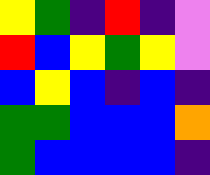[["yellow", "green", "indigo", "red", "indigo", "violet"], ["red", "blue", "yellow", "green", "yellow", "violet"], ["blue", "yellow", "blue", "indigo", "blue", "indigo"], ["green", "green", "blue", "blue", "blue", "orange"], ["green", "blue", "blue", "blue", "blue", "indigo"]]